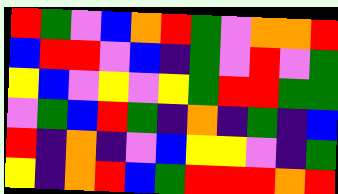[["red", "green", "violet", "blue", "orange", "red", "green", "violet", "orange", "orange", "red"], ["blue", "red", "red", "violet", "blue", "indigo", "green", "violet", "red", "violet", "green"], ["yellow", "blue", "violet", "yellow", "violet", "yellow", "green", "red", "red", "green", "green"], ["violet", "green", "blue", "red", "green", "indigo", "orange", "indigo", "green", "indigo", "blue"], ["red", "indigo", "orange", "indigo", "violet", "blue", "yellow", "yellow", "violet", "indigo", "green"], ["yellow", "indigo", "orange", "red", "blue", "green", "red", "red", "red", "orange", "red"]]